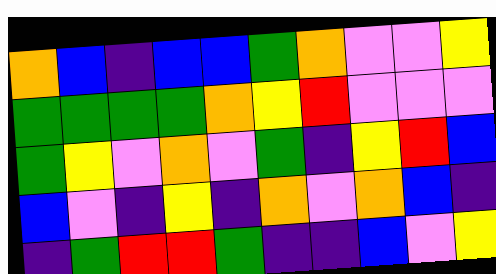[["orange", "blue", "indigo", "blue", "blue", "green", "orange", "violet", "violet", "yellow"], ["green", "green", "green", "green", "orange", "yellow", "red", "violet", "violet", "violet"], ["green", "yellow", "violet", "orange", "violet", "green", "indigo", "yellow", "red", "blue"], ["blue", "violet", "indigo", "yellow", "indigo", "orange", "violet", "orange", "blue", "indigo"], ["indigo", "green", "red", "red", "green", "indigo", "indigo", "blue", "violet", "yellow"]]